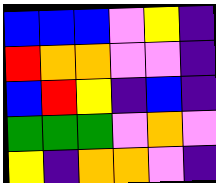[["blue", "blue", "blue", "violet", "yellow", "indigo"], ["red", "orange", "orange", "violet", "violet", "indigo"], ["blue", "red", "yellow", "indigo", "blue", "indigo"], ["green", "green", "green", "violet", "orange", "violet"], ["yellow", "indigo", "orange", "orange", "violet", "indigo"]]